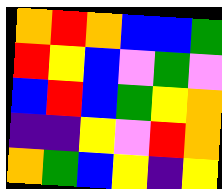[["orange", "red", "orange", "blue", "blue", "green"], ["red", "yellow", "blue", "violet", "green", "violet"], ["blue", "red", "blue", "green", "yellow", "orange"], ["indigo", "indigo", "yellow", "violet", "red", "orange"], ["orange", "green", "blue", "yellow", "indigo", "yellow"]]